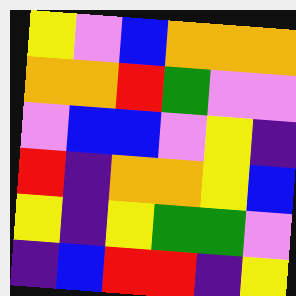[["yellow", "violet", "blue", "orange", "orange", "orange"], ["orange", "orange", "red", "green", "violet", "violet"], ["violet", "blue", "blue", "violet", "yellow", "indigo"], ["red", "indigo", "orange", "orange", "yellow", "blue"], ["yellow", "indigo", "yellow", "green", "green", "violet"], ["indigo", "blue", "red", "red", "indigo", "yellow"]]